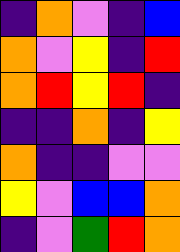[["indigo", "orange", "violet", "indigo", "blue"], ["orange", "violet", "yellow", "indigo", "red"], ["orange", "red", "yellow", "red", "indigo"], ["indigo", "indigo", "orange", "indigo", "yellow"], ["orange", "indigo", "indigo", "violet", "violet"], ["yellow", "violet", "blue", "blue", "orange"], ["indigo", "violet", "green", "red", "orange"]]